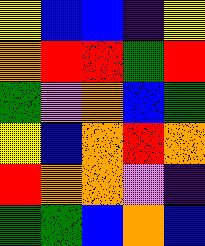[["yellow", "blue", "blue", "indigo", "yellow"], ["orange", "red", "red", "green", "red"], ["green", "violet", "orange", "blue", "green"], ["yellow", "blue", "orange", "red", "orange"], ["red", "orange", "orange", "violet", "indigo"], ["green", "green", "blue", "orange", "blue"]]